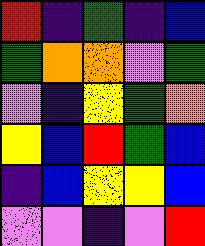[["red", "indigo", "green", "indigo", "blue"], ["green", "orange", "orange", "violet", "green"], ["violet", "indigo", "yellow", "green", "orange"], ["yellow", "blue", "red", "green", "blue"], ["indigo", "blue", "yellow", "yellow", "blue"], ["violet", "violet", "indigo", "violet", "red"]]